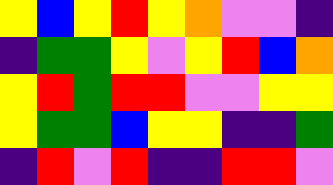[["yellow", "blue", "yellow", "red", "yellow", "orange", "violet", "violet", "indigo"], ["indigo", "green", "green", "yellow", "violet", "yellow", "red", "blue", "orange"], ["yellow", "red", "green", "red", "red", "violet", "violet", "yellow", "yellow"], ["yellow", "green", "green", "blue", "yellow", "yellow", "indigo", "indigo", "green"], ["indigo", "red", "violet", "red", "indigo", "indigo", "red", "red", "violet"]]